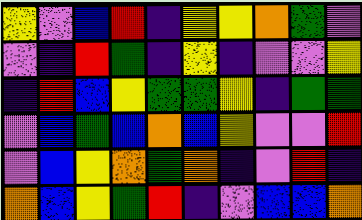[["yellow", "violet", "blue", "red", "indigo", "yellow", "yellow", "orange", "green", "violet"], ["violet", "indigo", "red", "green", "indigo", "yellow", "indigo", "violet", "violet", "yellow"], ["indigo", "red", "blue", "yellow", "green", "green", "yellow", "indigo", "green", "green"], ["violet", "blue", "green", "blue", "orange", "blue", "yellow", "violet", "violet", "red"], ["violet", "blue", "yellow", "orange", "green", "orange", "indigo", "violet", "red", "indigo"], ["orange", "blue", "yellow", "green", "red", "indigo", "violet", "blue", "blue", "orange"]]